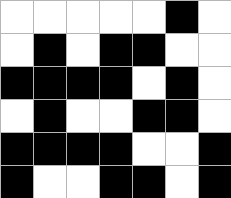[["white", "white", "white", "white", "white", "black", "white"], ["white", "black", "white", "black", "black", "white", "white"], ["black", "black", "black", "black", "white", "black", "white"], ["white", "black", "white", "white", "black", "black", "white"], ["black", "black", "black", "black", "white", "white", "black"], ["black", "white", "white", "black", "black", "white", "black"]]